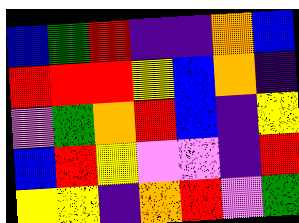[["blue", "green", "red", "indigo", "indigo", "orange", "blue"], ["red", "red", "red", "yellow", "blue", "orange", "indigo"], ["violet", "green", "orange", "red", "blue", "indigo", "yellow"], ["blue", "red", "yellow", "violet", "violet", "indigo", "red"], ["yellow", "yellow", "indigo", "orange", "red", "violet", "green"]]